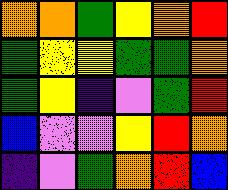[["orange", "orange", "green", "yellow", "orange", "red"], ["green", "yellow", "yellow", "green", "green", "orange"], ["green", "yellow", "indigo", "violet", "green", "red"], ["blue", "violet", "violet", "yellow", "red", "orange"], ["indigo", "violet", "green", "orange", "red", "blue"]]